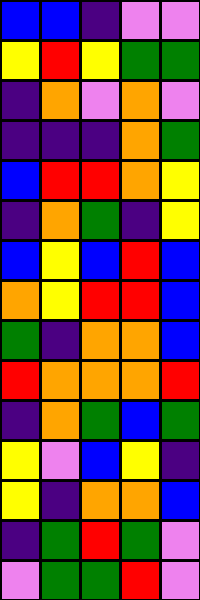[["blue", "blue", "indigo", "violet", "violet"], ["yellow", "red", "yellow", "green", "green"], ["indigo", "orange", "violet", "orange", "violet"], ["indigo", "indigo", "indigo", "orange", "green"], ["blue", "red", "red", "orange", "yellow"], ["indigo", "orange", "green", "indigo", "yellow"], ["blue", "yellow", "blue", "red", "blue"], ["orange", "yellow", "red", "red", "blue"], ["green", "indigo", "orange", "orange", "blue"], ["red", "orange", "orange", "orange", "red"], ["indigo", "orange", "green", "blue", "green"], ["yellow", "violet", "blue", "yellow", "indigo"], ["yellow", "indigo", "orange", "orange", "blue"], ["indigo", "green", "red", "green", "violet"], ["violet", "green", "green", "red", "violet"]]